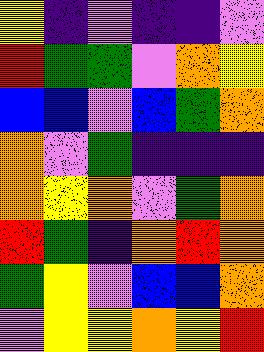[["yellow", "indigo", "violet", "indigo", "indigo", "violet"], ["red", "green", "green", "violet", "orange", "yellow"], ["blue", "blue", "violet", "blue", "green", "orange"], ["orange", "violet", "green", "indigo", "indigo", "indigo"], ["orange", "yellow", "orange", "violet", "green", "orange"], ["red", "green", "indigo", "orange", "red", "orange"], ["green", "yellow", "violet", "blue", "blue", "orange"], ["violet", "yellow", "yellow", "orange", "yellow", "red"]]